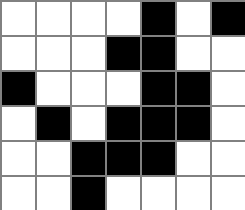[["white", "white", "white", "white", "black", "white", "black"], ["white", "white", "white", "black", "black", "white", "white"], ["black", "white", "white", "white", "black", "black", "white"], ["white", "black", "white", "black", "black", "black", "white"], ["white", "white", "black", "black", "black", "white", "white"], ["white", "white", "black", "white", "white", "white", "white"]]